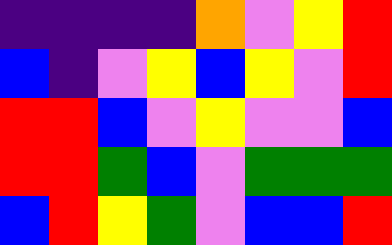[["indigo", "indigo", "indigo", "indigo", "orange", "violet", "yellow", "red"], ["blue", "indigo", "violet", "yellow", "blue", "yellow", "violet", "red"], ["red", "red", "blue", "violet", "yellow", "violet", "violet", "blue"], ["red", "red", "green", "blue", "violet", "green", "green", "green"], ["blue", "red", "yellow", "green", "violet", "blue", "blue", "red"]]